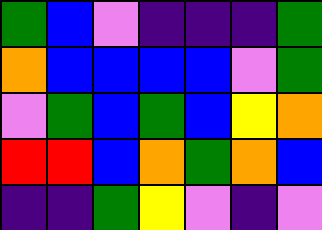[["green", "blue", "violet", "indigo", "indigo", "indigo", "green"], ["orange", "blue", "blue", "blue", "blue", "violet", "green"], ["violet", "green", "blue", "green", "blue", "yellow", "orange"], ["red", "red", "blue", "orange", "green", "orange", "blue"], ["indigo", "indigo", "green", "yellow", "violet", "indigo", "violet"]]